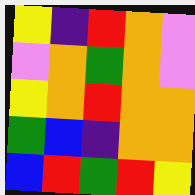[["yellow", "indigo", "red", "orange", "violet"], ["violet", "orange", "green", "orange", "violet"], ["yellow", "orange", "red", "orange", "orange"], ["green", "blue", "indigo", "orange", "orange"], ["blue", "red", "green", "red", "yellow"]]